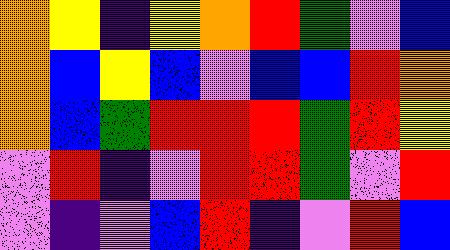[["orange", "yellow", "indigo", "yellow", "orange", "red", "green", "violet", "blue"], ["orange", "blue", "yellow", "blue", "violet", "blue", "blue", "red", "orange"], ["orange", "blue", "green", "red", "red", "red", "green", "red", "yellow"], ["violet", "red", "indigo", "violet", "red", "red", "green", "violet", "red"], ["violet", "indigo", "violet", "blue", "red", "indigo", "violet", "red", "blue"]]